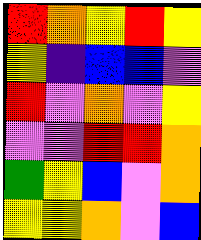[["red", "orange", "yellow", "red", "yellow"], ["yellow", "indigo", "blue", "blue", "violet"], ["red", "violet", "orange", "violet", "yellow"], ["violet", "violet", "red", "red", "orange"], ["green", "yellow", "blue", "violet", "orange"], ["yellow", "yellow", "orange", "violet", "blue"]]